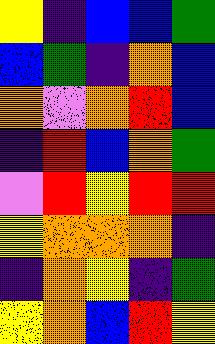[["yellow", "indigo", "blue", "blue", "green"], ["blue", "green", "indigo", "orange", "blue"], ["orange", "violet", "orange", "red", "blue"], ["indigo", "red", "blue", "orange", "green"], ["violet", "red", "yellow", "red", "red"], ["yellow", "orange", "orange", "orange", "indigo"], ["indigo", "orange", "yellow", "indigo", "green"], ["yellow", "orange", "blue", "red", "yellow"]]